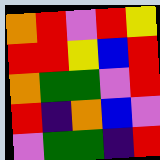[["orange", "red", "violet", "red", "yellow"], ["red", "red", "yellow", "blue", "red"], ["orange", "green", "green", "violet", "red"], ["red", "indigo", "orange", "blue", "violet"], ["violet", "green", "green", "indigo", "red"]]